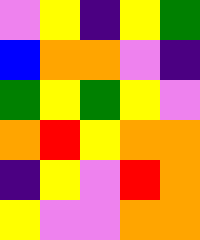[["violet", "yellow", "indigo", "yellow", "green"], ["blue", "orange", "orange", "violet", "indigo"], ["green", "yellow", "green", "yellow", "violet"], ["orange", "red", "yellow", "orange", "orange"], ["indigo", "yellow", "violet", "red", "orange"], ["yellow", "violet", "violet", "orange", "orange"]]